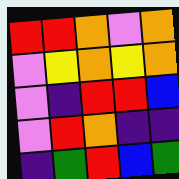[["red", "red", "orange", "violet", "orange"], ["violet", "yellow", "orange", "yellow", "orange"], ["violet", "indigo", "red", "red", "blue"], ["violet", "red", "orange", "indigo", "indigo"], ["indigo", "green", "red", "blue", "green"]]